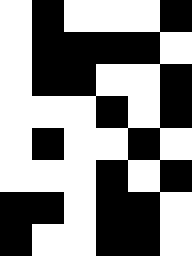[["white", "black", "white", "white", "white", "black"], ["white", "black", "black", "black", "black", "white"], ["white", "black", "black", "white", "white", "black"], ["white", "white", "white", "black", "white", "black"], ["white", "black", "white", "white", "black", "white"], ["white", "white", "white", "black", "white", "black"], ["black", "black", "white", "black", "black", "white"], ["black", "white", "white", "black", "black", "white"]]